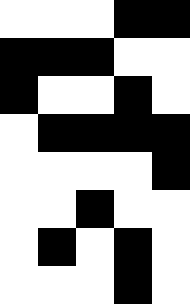[["white", "white", "white", "black", "black"], ["black", "black", "black", "white", "white"], ["black", "white", "white", "black", "white"], ["white", "black", "black", "black", "black"], ["white", "white", "white", "white", "black"], ["white", "white", "black", "white", "white"], ["white", "black", "white", "black", "white"], ["white", "white", "white", "black", "white"]]